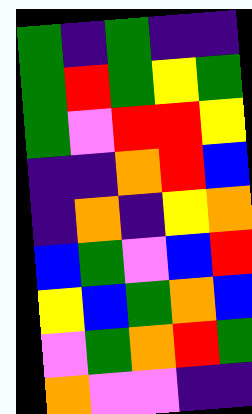[["green", "indigo", "green", "indigo", "indigo"], ["green", "red", "green", "yellow", "green"], ["green", "violet", "red", "red", "yellow"], ["indigo", "indigo", "orange", "red", "blue"], ["indigo", "orange", "indigo", "yellow", "orange"], ["blue", "green", "violet", "blue", "red"], ["yellow", "blue", "green", "orange", "blue"], ["violet", "green", "orange", "red", "green"], ["orange", "violet", "violet", "indigo", "indigo"]]